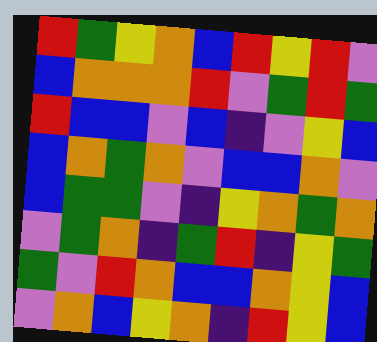[["red", "green", "yellow", "orange", "blue", "red", "yellow", "red", "violet"], ["blue", "orange", "orange", "orange", "red", "violet", "green", "red", "green"], ["red", "blue", "blue", "violet", "blue", "indigo", "violet", "yellow", "blue"], ["blue", "orange", "green", "orange", "violet", "blue", "blue", "orange", "violet"], ["blue", "green", "green", "violet", "indigo", "yellow", "orange", "green", "orange"], ["violet", "green", "orange", "indigo", "green", "red", "indigo", "yellow", "green"], ["green", "violet", "red", "orange", "blue", "blue", "orange", "yellow", "blue"], ["violet", "orange", "blue", "yellow", "orange", "indigo", "red", "yellow", "blue"]]